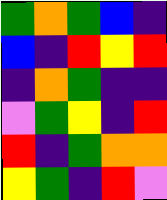[["green", "orange", "green", "blue", "indigo"], ["blue", "indigo", "red", "yellow", "red"], ["indigo", "orange", "green", "indigo", "indigo"], ["violet", "green", "yellow", "indigo", "red"], ["red", "indigo", "green", "orange", "orange"], ["yellow", "green", "indigo", "red", "violet"]]